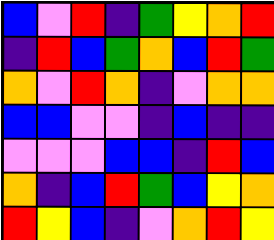[["blue", "violet", "red", "indigo", "green", "yellow", "orange", "red"], ["indigo", "red", "blue", "green", "orange", "blue", "red", "green"], ["orange", "violet", "red", "orange", "indigo", "violet", "orange", "orange"], ["blue", "blue", "violet", "violet", "indigo", "blue", "indigo", "indigo"], ["violet", "violet", "violet", "blue", "blue", "indigo", "red", "blue"], ["orange", "indigo", "blue", "red", "green", "blue", "yellow", "orange"], ["red", "yellow", "blue", "indigo", "violet", "orange", "red", "yellow"]]